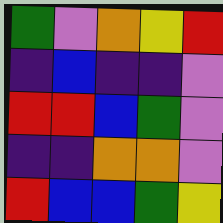[["green", "violet", "orange", "yellow", "red"], ["indigo", "blue", "indigo", "indigo", "violet"], ["red", "red", "blue", "green", "violet"], ["indigo", "indigo", "orange", "orange", "violet"], ["red", "blue", "blue", "green", "yellow"]]